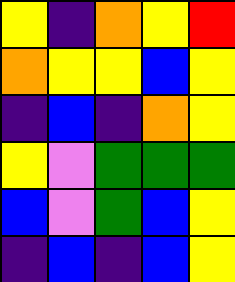[["yellow", "indigo", "orange", "yellow", "red"], ["orange", "yellow", "yellow", "blue", "yellow"], ["indigo", "blue", "indigo", "orange", "yellow"], ["yellow", "violet", "green", "green", "green"], ["blue", "violet", "green", "blue", "yellow"], ["indigo", "blue", "indigo", "blue", "yellow"]]